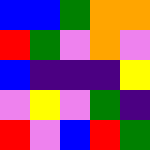[["blue", "blue", "green", "orange", "orange"], ["red", "green", "violet", "orange", "violet"], ["blue", "indigo", "indigo", "indigo", "yellow"], ["violet", "yellow", "violet", "green", "indigo"], ["red", "violet", "blue", "red", "green"]]